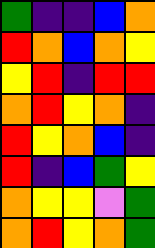[["green", "indigo", "indigo", "blue", "orange"], ["red", "orange", "blue", "orange", "yellow"], ["yellow", "red", "indigo", "red", "red"], ["orange", "red", "yellow", "orange", "indigo"], ["red", "yellow", "orange", "blue", "indigo"], ["red", "indigo", "blue", "green", "yellow"], ["orange", "yellow", "yellow", "violet", "green"], ["orange", "red", "yellow", "orange", "green"]]